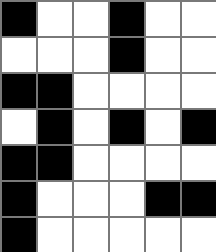[["black", "white", "white", "black", "white", "white"], ["white", "white", "white", "black", "white", "white"], ["black", "black", "white", "white", "white", "white"], ["white", "black", "white", "black", "white", "black"], ["black", "black", "white", "white", "white", "white"], ["black", "white", "white", "white", "black", "black"], ["black", "white", "white", "white", "white", "white"]]